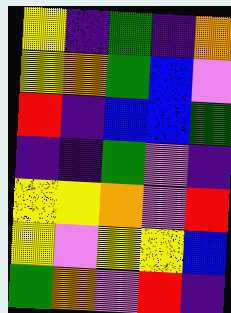[["yellow", "indigo", "green", "indigo", "orange"], ["yellow", "orange", "green", "blue", "violet"], ["red", "indigo", "blue", "blue", "green"], ["indigo", "indigo", "green", "violet", "indigo"], ["yellow", "yellow", "orange", "violet", "red"], ["yellow", "violet", "yellow", "yellow", "blue"], ["green", "orange", "violet", "red", "indigo"]]